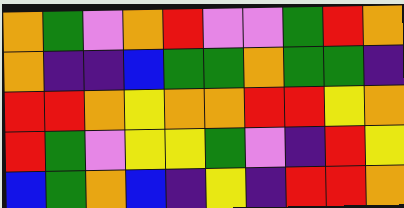[["orange", "green", "violet", "orange", "red", "violet", "violet", "green", "red", "orange"], ["orange", "indigo", "indigo", "blue", "green", "green", "orange", "green", "green", "indigo"], ["red", "red", "orange", "yellow", "orange", "orange", "red", "red", "yellow", "orange"], ["red", "green", "violet", "yellow", "yellow", "green", "violet", "indigo", "red", "yellow"], ["blue", "green", "orange", "blue", "indigo", "yellow", "indigo", "red", "red", "orange"]]